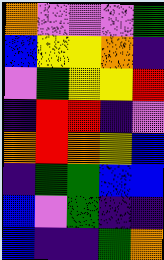[["orange", "violet", "violet", "violet", "green"], ["blue", "yellow", "yellow", "orange", "indigo"], ["violet", "green", "yellow", "yellow", "red"], ["indigo", "red", "red", "indigo", "violet"], ["orange", "red", "orange", "yellow", "blue"], ["indigo", "green", "green", "blue", "blue"], ["blue", "violet", "green", "indigo", "indigo"], ["blue", "indigo", "indigo", "green", "orange"]]